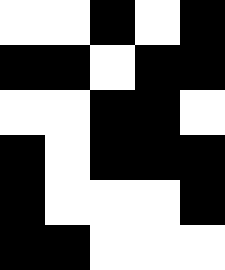[["white", "white", "black", "white", "black"], ["black", "black", "white", "black", "black"], ["white", "white", "black", "black", "white"], ["black", "white", "black", "black", "black"], ["black", "white", "white", "white", "black"], ["black", "black", "white", "white", "white"]]